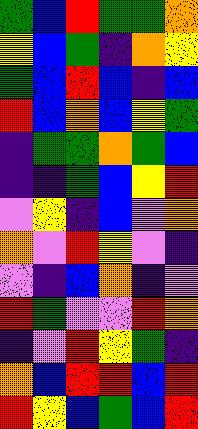[["green", "blue", "red", "green", "green", "orange"], ["yellow", "blue", "green", "indigo", "orange", "yellow"], ["green", "blue", "red", "blue", "indigo", "blue"], ["red", "blue", "orange", "blue", "yellow", "green"], ["indigo", "green", "green", "orange", "green", "blue"], ["indigo", "indigo", "green", "blue", "yellow", "red"], ["violet", "yellow", "indigo", "blue", "violet", "orange"], ["orange", "violet", "red", "yellow", "violet", "indigo"], ["violet", "indigo", "blue", "orange", "indigo", "violet"], ["red", "green", "violet", "violet", "red", "orange"], ["indigo", "violet", "red", "yellow", "green", "indigo"], ["orange", "blue", "red", "red", "blue", "red"], ["red", "yellow", "blue", "green", "blue", "red"]]